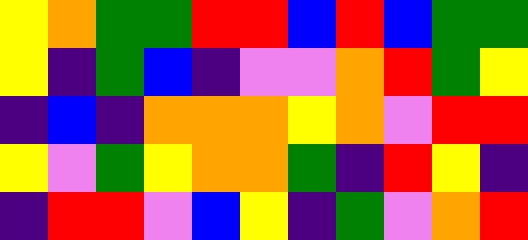[["yellow", "orange", "green", "green", "red", "red", "blue", "red", "blue", "green", "green"], ["yellow", "indigo", "green", "blue", "indigo", "violet", "violet", "orange", "red", "green", "yellow"], ["indigo", "blue", "indigo", "orange", "orange", "orange", "yellow", "orange", "violet", "red", "red"], ["yellow", "violet", "green", "yellow", "orange", "orange", "green", "indigo", "red", "yellow", "indigo"], ["indigo", "red", "red", "violet", "blue", "yellow", "indigo", "green", "violet", "orange", "red"]]